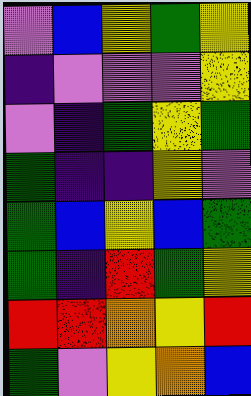[["violet", "blue", "yellow", "green", "yellow"], ["indigo", "violet", "violet", "violet", "yellow"], ["violet", "indigo", "green", "yellow", "green"], ["green", "indigo", "indigo", "yellow", "violet"], ["green", "blue", "yellow", "blue", "green"], ["green", "indigo", "red", "green", "yellow"], ["red", "red", "orange", "yellow", "red"], ["green", "violet", "yellow", "orange", "blue"]]